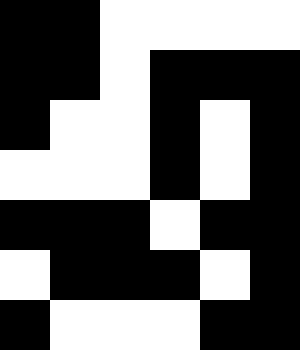[["black", "black", "white", "white", "white", "white"], ["black", "black", "white", "black", "black", "black"], ["black", "white", "white", "black", "white", "black"], ["white", "white", "white", "black", "white", "black"], ["black", "black", "black", "white", "black", "black"], ["white", "black", "black", "black", "white", "black"], ["black", "white", "white", "white", "black", "black"]]